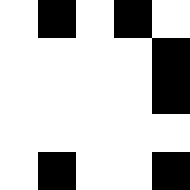[["white", "black", "white", "black", "white"], ["white", "white", "white", "white", "black"], ["white", "white", "white", "white", "black"], ["white", "white", "white", "white", "white"], ["white", "black", "white", "white", "black"]]